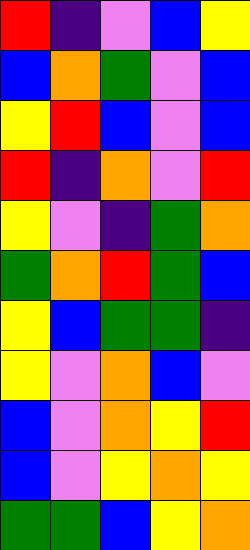[["red", "indigo", "violet", "blue", "yellow"], ["blue", "orange", "green", "violet", "blue"], ["yellow", "red", "blue", "violet", "blue"], ["red", "indigo", "orange", "violet", "red"], ["yellow", "violet", "indigo", "green", "orange"], ["green", "orange", "red", "green", "blue"], ["yellow", "blue", "green", "green", "indigo"], ["yellow", "violet", "orange", "blue", "violet"], ["blue", "violet", "orange", "yellow", "red"], ["blue", "violet", "yellow", "orange", "yellow"], ["green", "green", "blue", "yellow", "orange"]]